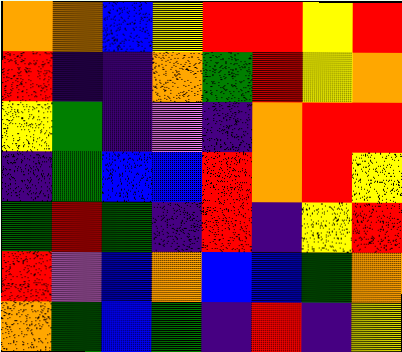[["orange", "orange", "blue", "yellow", "red", "red", "yellow", "red"], ["red", "indigo", "indigo", "orange", "green", "red", "yellow", "orange"], ["yellow", "green", "indigo", "violet", "indigo", "orange", "red", "red"], ["indigo", "green", "blue", "blue", "red", "orange", "red", "yellow"], ["green", "red", "green", "indigo", "red", "indigo", "yellow", "red"], ["red", "violet", "blue", "orange", "blue", "blue", "green", "orange"], ["orange", "green", "blue", "green", "indigo", "red", "indigo", "yellow"]]